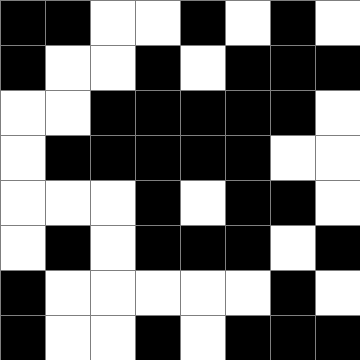[["black", "black", "white", "white", "black", "white", "black", "white"], ["black", "white", "white", "black", "white", "black", "black", "black"], ["white", "white", "black", "black", "black", "black", "black", "white"], ["white", "black", "black", "black", "black", "black", "white", "white"], ["white", "white", "white", "black", "white", "black", "black", "white"], ["white", "black", "white", "black", "black", "black", "white", "black"], ["black", "white", "white", "white", "white", "white", "black", "white"], ["black", "white", "white", "black", "white", "black", "black", "black"]]